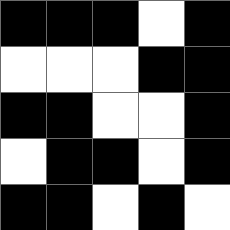[["black", "black", "black", "white", "black"], ["white", "white", "white", "black", "black"], ["black", "black", "white", "white", "black"], ["white", "black", "black", "white", "black"], ["black", "black", "white", "black", "white"]]